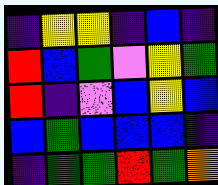[["indigo", "yellow", "yellow", "indigo", "blue", "indigo"], ["red", "blue", "green", "violet", "yellow", "green"], ["red", "indigo", "violet", "blue", "yellow", "blue"], ["blue", "green", "blue", "blue", "blue", "indigo"], ["indigo", "green", "green", "red", "green", "orange"]]